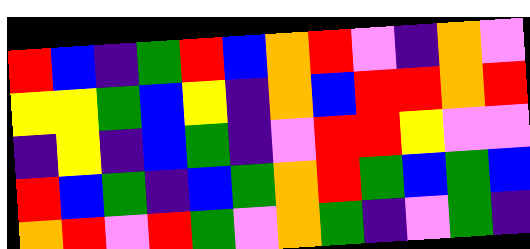[["red", "blue", "indigo", "green", "red", "blue", "orange", "red", "violet", "indigo", "orange", "violet"], ["yellow", "yellow", "green", "blue", "yellow", "indigo", "orange", "blue", "red", "red", "orange", "red"], ["indigo", "yellow", "indigo", "blue", "green", "indigo", "violet", "red", "red", "yellow", "violet", "violet"], ["red", "blue", "green", "indigo", "blue", "green", "orange", "red", "green", "blue", "green", "blue"], ["orange", "red", "violet", "red", "green", "violet", "orange", "green", "indigo", "violet", "green", "indigo"]]